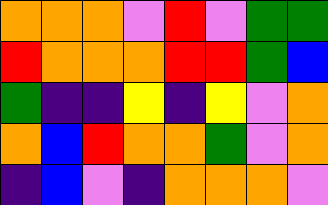[["orange", "orange", "orange", "violet", "red", "violet", "green", "green"], ["red", "orange", "orange", "orange", "red", "red", "green", "blue"], ["green", "indigo", "indigo", "yellow", "indigo", "yellow", "violet", "orange"], ["orange", "blue", "red", "orange", "orange", "green", "violet", "orange"], ["indigo", "blue", "violet", "indigo", "orange", "orange", "orange", "violet"]]